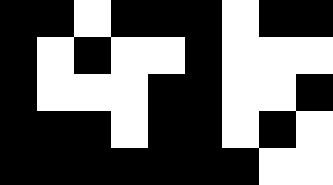[["black", "black", "white", "black", "black", "black", "white", "black", "black"], ["black", "white", "black", "white", "white", "black", "white", "white", "white"], ["black", "white", "white", "white", "black", "black", "white", "white", "black"], ["black", "black", "black", "white", "black", "black", "white", "black", "white"], ["black", "black", "black", "black", "black", "black", "black", "white", "white"]]